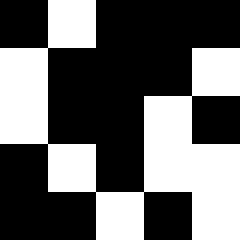[["black", "white", "black", "black", "black"], ["white", "black", "black", "black", "white"], ["white", "black", "black", "white", "black"], ["black", "white", "black", "white", "white"], ["black", "black", "white", "black", "white"]]